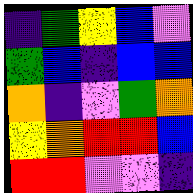[["indigo", "green", "yellow", "blue", "violet"], ["green", "blue", "indigo", "blue", "blue"], ["orange", "indigo", "violet", "green", "orange"], ["yellow", "orange", "red", "red", "blue"], ["red", "red", "violet", "violet", "indigo"]]